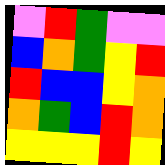[["violet", "red", "green", "violet", "violet"], ["blue", "orange", "green", "yellow", "red"], ["red", "blue", "blue", "yellow", "orange"], ["orange", "green", "blue", "red", "orange"], ["yellow", "yellow", "yellow", "red", "yellow"]]